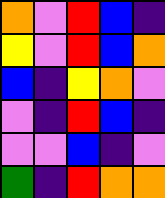[["orange", "violet", "red", "blue", "indigo"], ["yellow", "violet", "red", "blue", "orange"], ["blue", "indigo", "yellow", "orange", "violet"], ["violet", "indigo", "red", "blue", "indigo"], ["violet", "violet", "blue", "indigo", "violet"], ["green", "indigo", "red", "orange", "orange"]]